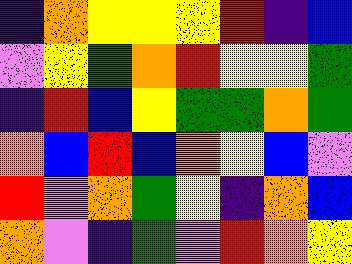[["indigo", "orange", "yellow", "yellow", "yellow", "red", "indigo", "blue"], ["violet", "yellow", "green", "orange", "red", "yellow", "yellow", "green"], ["indigo", "red", "blue", "yellow", "green", "green", "orange", "green"], ["orange", "blue", "red", "blue", "orange", "yellow", "blue", "violet"], ["red", "violet", "orange", "green", "yellow", "indigo", "orange", "blue"], ["orange", "violet", "indigo", "green", "violet", "red", "orange", "yellow"]]